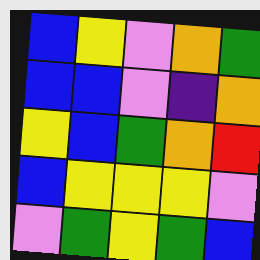[["blue", "yellow", "violet", "orange", "green"], ["blue", "blue", "violet", "indigo", "orange"], ["yellow", "blue", "green", "orange", "red"], ["blue", "yellow", "yellow", "yellow", "violet"], ["violet", "green", "yellow", "green", "blue"]]